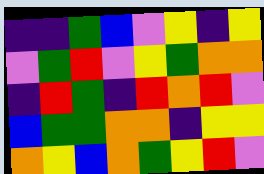[["indigo", "indigo", "green", "blue", "violet", "yellow", "indigo", "yellow"], ["violet", "green", "red", "violet", "yellow", "green", "orange", "orange"], ["indigo", "red", "green", "indigo", "red", "orange", "red", "violet"], ["blue", "green", "green", "orange", "orange", "indigo", "yellow", "yellow"], ["orange", "yellow", "blue", "orange", "green", "yellow", "red", "violet"]]